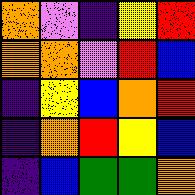[["orange", "violet", "indigo", "yellow", "red"], ["orange", "orange", "violet", "red", "blue"], ["indigo", "yellow", "blue", "orange", "red"], ["indigo", "orange", "red", "yellow", "blue"], ["indigo", "blue", "green", "green", "orange"]]